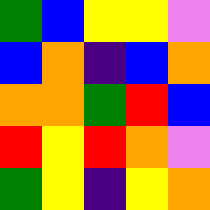[["green", "blue", "yellow", "yellow", "violet"], ["blue", "orange", "indigo", "blue", "orange"], ["orange", "orange", "green", "red", "blue"], ["red", "yellow", "red", "orange", "violet"], ["green", "yellow", "indigo", "yellow", "orange"]]